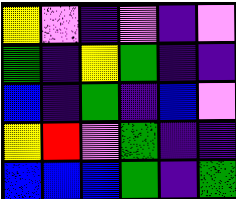[["yellow", "violet", "indigo", "violet", "indigo", "violet"], ["green", "indigo", "yellow", "green", "indigo", "indigo"], ["blue", "indigo", "green", "indigo", "blue", "violet"], ["yellow", "red", "violet", "green", "indigo", "indigo"], ["blue", "blue", "blue", "green", "indigo", "green"]]